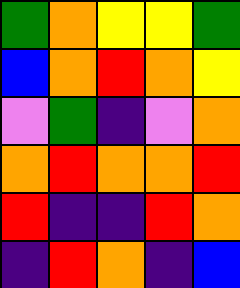[["green", "orange", "yellow", "yellow", "green"], ["blue", "orange", "red", "orange", "yellow"], ["violet", "green", "indigo", "violet", "orange"], ["orange", "red", "orange", "orange", "red"], ["red", "indigo", "indigo", "red", "orange"], ["indigo", "red", "orange", "indigo", "blue"]]